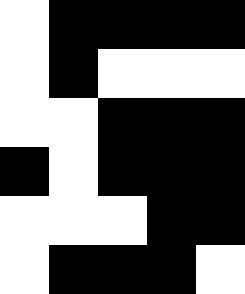[["white", "black", "black", "black", "black"], ["white", "black", "white", "white", "white"], ["white", "white", "black", "black", "black"], ["black", "white", "black", "black", "black"], ["white", "white", "white", "black", "black"], ["white", "black", "black", "black", "white"]]